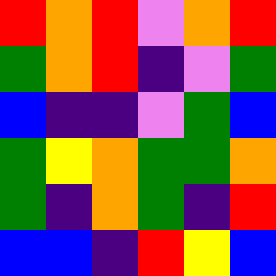[["red", "orange", "red", "violet", "orange", "red"], ["green", "orange", "red", "indigo", "violet", "green"], ["blue", "indigo", "indigo", "violet", "green", "blue"], ["green", "yellow", "orange", "green", "green", "orange"], ["green", "indigo", "orange", "green", "indigo", "red"], ["blue", "blue", "indigo", "red", "yellow", "blue"]]